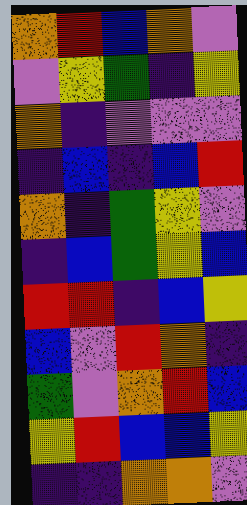[["orange", "red", "blue", "orange", "violet"], ["violet", "yellow", "green", "indigo", "yellow"], ["orange", "indigo", "violet", "violet", "violet"], ["indigo", "blue", "indigo", "blue", "red"], ["orange", "indigo", "green", "yellow", "violet"], ["indigo", "blue", "green", "yellow", "blue"], ["red", "red", "indigo", "blue", "yellow"], ["blue", "violet", "red", "orange", "indigo"], ["green", "violet", "orange", "red", "blue"], ["yellow", "red", "blue", "blue", "yellow"], ["indigo", "indigo", "orange", "orange", "violet"]]